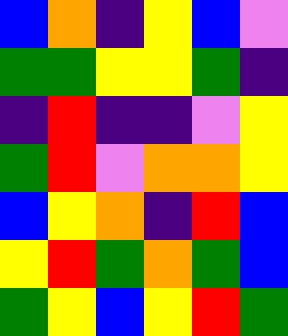[["blue", "orange", "indigo", "yellow", "blue", "violet"], ["green", "green", "yellow", "yellow", "green", "indigo"], ["indigo", "red", "indigo", "indigo", "violet", "yellow"], ["green", "red", "violet", "orange", "orange", "yellow"], ["blue", "yellow", "orange", "indigo", "red", "blue"], ["yellow", "red", "green", "orange", "green", "blue"], ["green", "yellow", "blue", "yellow", "red", "green"]]